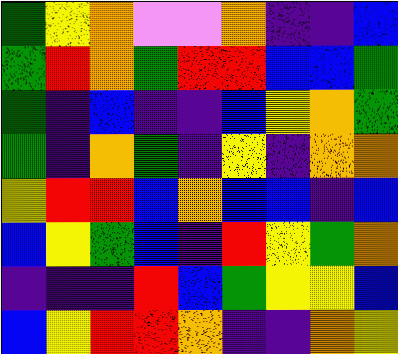[["green", "yellow", "orange", "violet", "violet", "orange", "indigo", "indigo", "blue"], ["green", "red", "orange", "green", "red", "red", "blue", "blue", "green"], ["green", "indigo", "blue", "indigo", "indigo", "blue", "yellow", "orange", "green"], ["green", "indigo", "orange", "green", "indigo", "yellow", "indigo", "orange", "orange"], ["yellow", "red", "red", "blue", "orange", "blue", "blue", "indigo", "blue"], ["blue", "yellow", "green", "blue", "indigo", "red", "yellow", "green", "orange"], ["indigo", "indigo", "indigo", "red", "blue", "green", "yellow", "yellow", "blue"], ["blue", "yellow", "red", "red", "orange", "indigo", "indigo", "orange", "yellow"]]